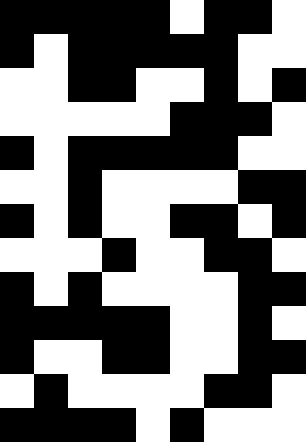[["black", "black", "black", "black", "black", "white", "black", "black", "white"], ["black", "white", "black", "black", "black", "black", "black", "white", "white"], ["white", "white", "black", "black", "white", "white", "black", "white", "black"], ["white", "white", "white", "white", "white", "black", "black", "black", "white"], ["black", "white", "black", "black", "black", "black", "black", "white", "white"], ["white", "white", "black", "white", "white", "white", "white", "black", "black"], ["black", "white", "black", "white", "white", "black", "black", "white", "black"], ["white", "white", "white", "black", "white", "white", "black", "black", "white"], ["black", "white", "black", "white", "white", "white", "white", "black", "black"], ["black", "black", "black", "black", "black", "white", "white", "black", "white"], ["black", "white", "white", "black", "black", "white", "white", "black", "black"], ["white", "black", "white", "white", "white", "white", "black", "black", "white"], ["black", "black", "black", "black", "white", "black", "white", "white", "white"]]